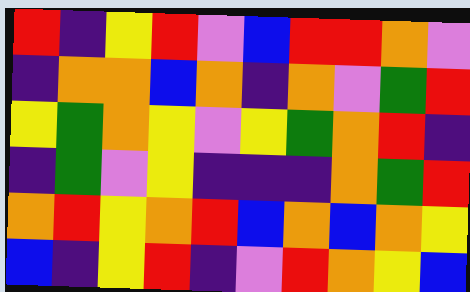[["red", "indigo", "yellow", "red", "violet", "blue", "red", "red", "orange", "violet"], ["indigo", "orange", "orange", "blue", "orange", "indigo", "orange", "violet", "green", "red"], ["yellow", "green", "orange", "yellow", "violet", "yellow", "green", "orange", "red", "indigo"], ["indigo", "green", "violet", "yellow", "indigo", "indigo", "indigo", "orange", "green", "red"], ["orange", "red", "yellow", "orange", "red", "blue", "orange", "blue", "orange", "yellow"], ["blue", "indigo", "yellow", "red", "indigo", "violet", "red", "orange", "yellow", "blue"]]